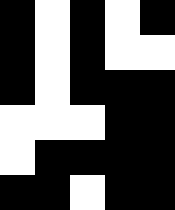[["black", "white", "black", "white", "black"], ["black", "white", "black", "white", "white"], ["black", "white", "black", "black", "black"], ["white", "white", "white", "black", "black"], ["white", "black", "black", "black", "black"], ["black", "black", "white", "black", "black"]]